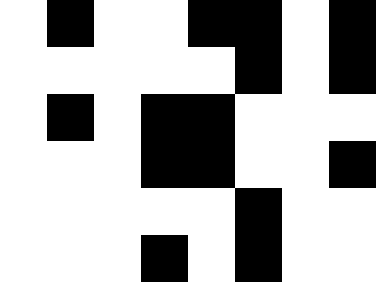[["white", "black", "white", "white", "black", "black", "white", "black"], ["white", "white", "white", "white", "white", "black", "white", "black"], ["white", "black", "white", "black", "black", "white", "white", "white"], ["white", "white", "white", "black", "black", "white", "white", "black"], ["white", "white", "white", "white", "white", "black", "white", "white"], ["white", "white", "white", "black", "white", "black", "white", "white"]]